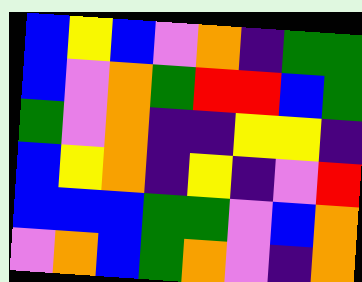[["blue", "yellow", "blue", "violet", "orange", "indigo", "green", "green"], ["blue", "violet", "orange", "green", "red", "red", "blue", "green"], ["green", "violet", "orange", "indigo", "indigo", "yellow", "yellow", "indigo"], ["blue", "yellow", "orange", "indigo", "yellow", "indigo", "violet", "red"], ["blue", "blue", "blue", "green", "green", "violet", "blue", "orange"], ["violet", "orange", "blue", "green", "orange", "violet", "indigo", "orange"]]